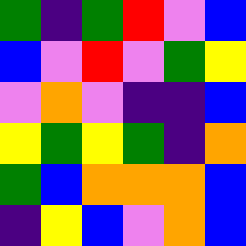[["green", "indigo", "green", "red", "violet", "blue"], ["blue", "violet", "red", "violet", "green", "yellow"], ["violet", "orange", "violet", "indigo", "indigo", "blue"], ["yellow", "green", "yellow", "green", "indigo", "orange"], ["green", "blue", "orange", "orange", "orange", "blue"], ["indigo", "yellow", "blue", "violet", "orange", "blue"]]